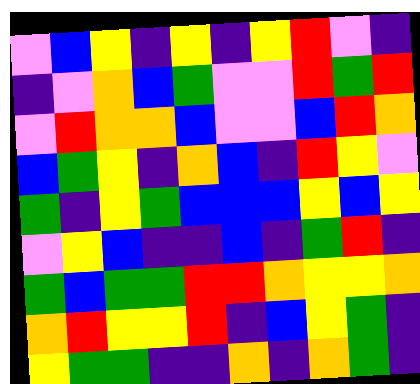[["violet", "blue", "yellow", "indigo", "yellow", "indigo", "yellow", "red", "violet", "indigo"], ["indigo", "violet", "orange", "blue", "green", "violet", "violet", "red", "green", "red"], ["violet", "red", "orange", "orange", "blue", "violet", "violet", "blue", "red", "orange"], ["blue", "green", "yellow", "indigo", "orange", "blue", "indigo", "red", "yellow", "violet"], ["green", "indigo", "yellow", "green", "blue", "blue", "blue", "yellow", "blue", "yellow"], ["violet", "yellow", "blue", "indigo", "indigo", "blue", "indigo", "green", "red", "indigo"], ["green", "blue", "green", "green", "red", "red", "orange", "yellow", "yellow", "orange"], ["orange", "red", "yellow", "yellow", "red", "indigo", "blue", "yellow", "green", "indigo"], ["yellow", "green", "green", "indigo", "indigo", "orange", "indigo", "orange", "green", "indigo"]]